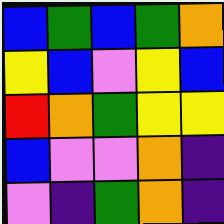[["blue", "green", "blue", "green", "orange"], ["yellow", "blue", "violet", "yellow", "blue"], ["red", "orange", "green", "yellow", "yellow"], ["blue", "violet", "violet", "orange", "indigo"], ["violet", "indigo", "green", "orange", "indigo"]]